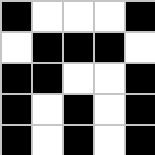[["black", "white", "white", "white", "black"], ["white", "black", "black", "black", "white"], ["black", "black", "white", "white", "black"], ["black", "white", "black", "white", "black"], ["black", "white", "black", "white", "black"]]